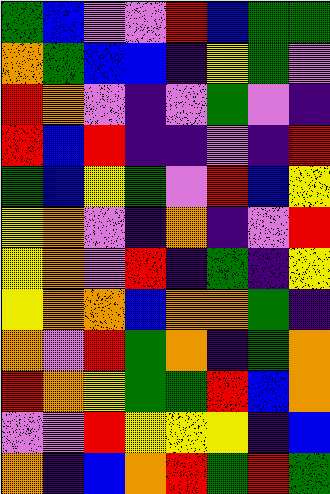[["green", "blue", "violet", "violet", "red", "blue", "green", "green"], ["orange", "green", "blue", "blue", "indigo", "yellow", "green", "violet"], ["red", "orange", "violet", "indigo", "violet", "green", "violet", "indigo"], ["red", "blue", "red", "indigo", "indigo", "violet", "indigo", "red"], ["green", "blue", "yellow", "green", "violet", "red", "blue", "yellow"], ["yellow", "orange", "violet", "indigo", "orange", "indigo", "violet", "red"], ["yellow", "orange", "violet", "red", "indigo", "green", "indigo", "yellow"], ["yellow", "orange", "orange", "blue", "orange", "orange", "green", "indigo"], ["orange", "violet", "red", "green", "orange", "indigo", "green", "orange"], ["red", "orange", "yellow", "green", "green", "red", "blue", "orange"], ["violet", "violet", "red", "yellow", "yellow", "yellow", "indigo", "blue"], ["orange", "indigo", "blue", "orange", "red", "green", "red", "green"]]